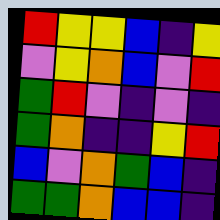[["red", "yellow", "yellow", "blue", "indigo", "yellow"], ["violet", "yellow", "orange", "blue", "violet", "red"], ["green", "red", "violet", "indigo", "violet", "indigo"], ["green", "orange", "indigo", "indigo", "yellow", "red"], ["blue", "violet", "orange", "green", "blue", "indigo"], ["green", "green", "orange", "blue", "blue", "indigo"]]